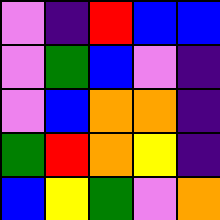[["violet", "indigo", "red", "blue", "blue"], ["violet", "green", "blue", "violet", "indigo"], ["violet", "blue", "orange", "orange", "indigo"], ["green", "red", "orange", "yellow", "indigo"], ["blue", "yellow", "green", "violet", "orange"]]